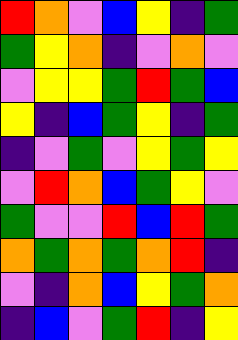[["red", "orange", "violet", "blue", "yellow", "indigo", "green"], ["green", "yellow", "orange", "indigo", "violet", "orange", "violet"], ["violet", "yellow", "yellow", "green", "red", "green", "blue"], ["yellow", "indigo", "blue", "green", "yellow", "indigo", "green"], ["indigo", "violet", "green", "violet", "yellow", "green", "yellow"], ["violet", "red", "orange", "blue", "green", "yellow", "violet"], ["green", "violet", "violet", "red", "blue", "red", "green"], ["orange", "green", "orange", "green", "orange", "red", "indigo"], ["violet", "indigo", "orange", "blue", "yellow", "green", "orange"], ["indigo", "blue", "violet", "green", "red", "indigo", "yellow"]]